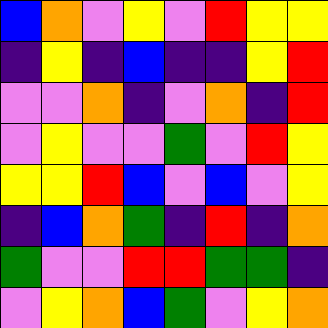[["blue", "orange", "violet", "yellow", "violet", "red", "yellow", "yellow"], ["indigo", "yellow", "indigo", "blue", "indigo", "indigo", "yellow", "red"], ["violet", "violet", "orange", "indigo", "violet", "orange", "indigo", "red"], ["violet", "yellow", "violet", "violet", "green", "violet", "red", "yellow"], ["yellow", "yellow", "red", "blue", "violet", "blue", "violet", "yellow"], ["indigo", "blue", "orange", "green", "indigo", "red", "indigo", "orange"], ["green", "violet", "violet", "red", "red", "green", "green", "indigo"], ["violet", "yellow", "orange", "blue", "green", "violet", "yellow", "orange"]]